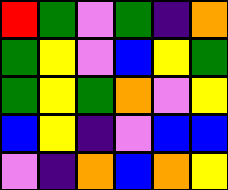[["red", "green", "violet", "green", "indigo", "orange"], ["green", "yellow", "violet", "blue", "yellow", "green"], ["green", "yellow", "green", "orange", "violet", "yellow"], ["blue", "yellow", "indigo", "violet", "blue", "blue"], ["violet", "indigo", "orange", "blue", "orange", "yellow"]]